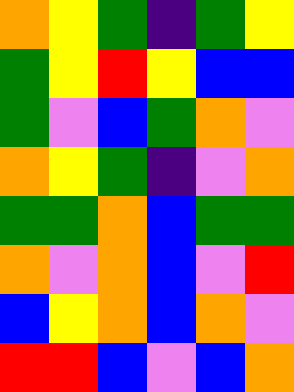[["orange", "yellow", "green", "indigo", "green", "yellow"], ["green", "yellow", "red", "yellow", "blue", "blue"], ["green", "violet", "blue", "green", "orange", "violet"], ["orange", "yellow", "green", "indigo", "violet", "orange"], ["green", "green", "orange", "blue", "green", "green"], ["orange", "violet", "orange", "blue", "violet", "red"], ["blue", "yellow", "orange", "blue", "orange", "violet"], ["red", "red", "blue", "violet", "blue", "orange"]]